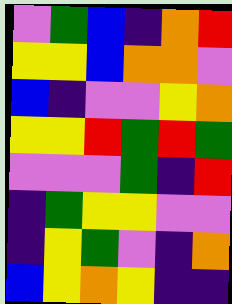[["violet", "green", "blue", "indigo", "orange", "red"], ["yellow", "yellow", "blue", "orange", "orange", "violet"], ["blue", "indigo", "violet", "violet", "yellow", "orange"], ["yellow", "yellow", "red", "green", "red", "green"], ["violet", "violet", "violet", "green", "indigo", "red"], ["indigo", "green", "yellow", "yellow", "violet", "violet"], ["indigo", "yellow", "green", "violet", "indigo", "orange"], ["blue", "yellow", "orange", "yellow", "indigo", "indigo"]]